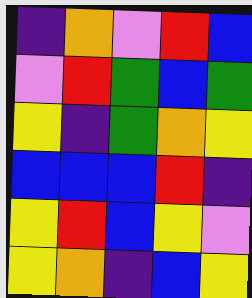[["indigo", "orange", "violet", "red", "blue"], ["violet", "red", "green", "blue", "green"], ["yellow", "indigo", "green", "orange", "yellow"], ["blue", "blue", "blue", "red", "indigo"], ["yellow", "red", "blue", "yellow", "violet"], ["yellow", "orange", "indigo", "blue", "yellow"]]